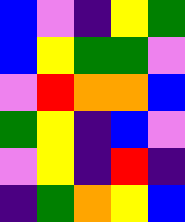[["blue", "violet", "indigo", "yellow", "green"], ["blue", "yellow", "green", "green", "violet"], ["violet", "red", "orange", "orange", "blue"], ["green", "yellow", "indigo", "blue", "violet"], ["violet", "yellow", "indigo", "red", "indigo"], ["indigo", "green", "orange", "yellow", "blue"]]